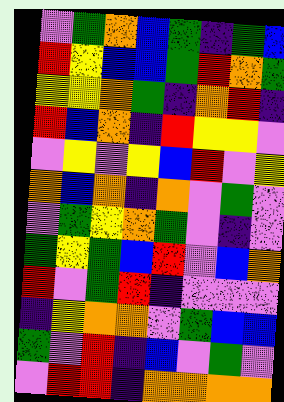[["violet", "green", "orange", "blue", "green", "indigo", "green", "blue"], ["red", "yellow", "blue", "blue", "green", "red", "orange", "green"], ["yellow", "yellow", "orange", "green", "indigo", "orange", "red", "indigo"], ["red", "blue", "orange", "indigo", "red", "yellow", "yellow", "violet"], ["violet", "yellow", "violet", "yellow", "blue", "red", "violet", "yellow"], ["orange", "blue", "orange", "indigo", "orange", "violet", "green", "violet"], ["violet", "green", "yellow", "orange", "green", "violet", "indigo", "violet"], ["green", "yellow", "green", "blue", "red", "violet", "blue", "orange"], ["red", "violet", "green", "red", "indigo", "violet", "violet", "violet"], ["indigo", "yellow", "orange", "orange", "violet", "green", "blue", "blue"], ["green", "violet", "red", "indigo", "blue", "violet", "green", "violet"], ["violet", "red", "red", "indigo", "orange", "orange", "orange", "orange"]]